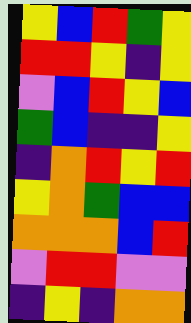[["yellow", "blue", "red", "green", "yellow"], ["red", "red", "yellow", "indigo", "yellow"], ["violet", "blue", "red", "yellow", "blue"], ["green", "blue", "indigo", "indigo", "yellow"], ["indigo", "orange", "red", "yellow", "red"], ["yellow", "orange", "green", "blue", "blue"], ["orange", "orange", "orange", "blue", "red"], ["violet", "red", "red", "violet", "violet"], ["indigo", "yellow", "indigo", "orange", "orange"]]